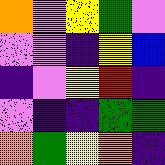[["orange", "violet", "yellow", "green", "violet"], ["violet", "violet", "indigo", "yellow", "blue"], ["indigo", "violet", "yellow", "red", "indigo"], ["violet", "indigo", "indigo", "green", "green"], ["orange", "green", "yellow", "orange", "indigo"]]